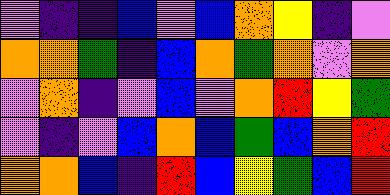[["violet", "indigo", "indigo", "blue", "violet", "blue", "orange", "yellow", "indigo", "violet"], ["orange", "orange", "green", "indigo", "blue", "orange", "green", "orange", "violet", "orange"], ["violet", "orange", "indigo", "violet", "blue", "violet", "orange", "red", "yellow", "green"], ["violet", "indigo", "violet", "blue", "orange", "blue", "green", "blue", "orange", "red"], ["orange", "orange", "blue", "indigo", "red", "blue", "yellow", "green", "blue", "red"]]